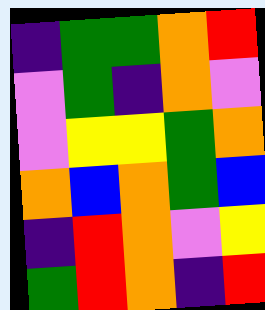[["indigo", "green", "green", "orange", "red"], ["violet", "green", "indigo", "orange", "violet"], ["violet", "yellow", "yellow", "green", "orange"], ["orange", "blue", "orange", "green", "blue"], ["indigo", "red", "orange", "violet", "yellow"], ["green", "red", "orange", "indigo", "red"]]